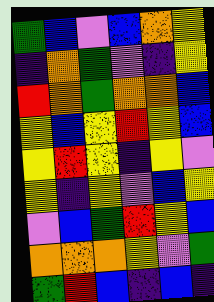[["green", "blue", "violet", "blue", "orange", "yellow"], ["indigo", "orange", "green", "violet", "indigo", "yellow"], ["red", "orange", "green", "orange", "orange", "blue"], ["yellow", "blue", "yellow", "red", "yellow", "blue"], ["yellow", "red", "yellow", "indigo", "yellow", "violet"], ["yellow", "indigo", "yellow", "violet", "blue", "yellow"], ["violet", "blue", "green", "red", "yellow", "blue"], ["orange", "orange", "orange", "yellow", "violet", "green"], ["green", "red", "blue", "indigo", "blue", "indigo"]]